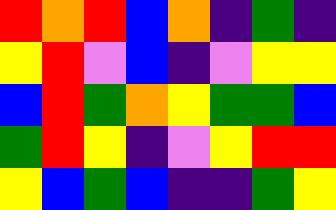[["red", "orange", "red", "blue", "orange", "indigo", "green", "indigo"], ["yellow", "red", "violet", "blue", "indigo", "violet", "yellow", "yellow"], ["blue", "red", "green", "orange", "yellow", "green", "green", "blue"], ["green", "red", "yellow", "indigo", "violet", "yellow", "red", "red"], ["yellow", "blue", "green", "blue", "indigo", "indigo", "green", "yellow"]]